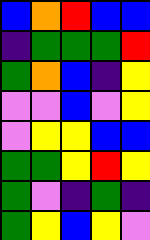[["blue", "orange", "red", "blue", "blue"], ["indigo", "green", "green", "green", "red"], ["green", "orange", "blue", "indigo", "yellow"], ["violet", "violet", "blue", "violet", "yellow"], ["violet", "yellow", "yellow", "blue", "blue"], ["green", "green", "yellow", "red", "yellow"], ["green", "violet", "indigo", "green", "indigo"], ["green", "yellow", "blue", "yellow", "violet"]]